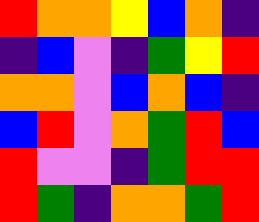[["red", "orange", "orange", "yellow", "blue", "orange", "indigo"], ["indigo", "blue", "violet", "indigo", "green", "yellow", "red"], ["orange", "orange", "violet", "blue", "orange", "blue", "indigo"], ["blue", "red", "violet", "orange", "green", "red", "blue"], ["red", "violet", "violet", "indigo", "green", "red", "red"], ["red", "green", "indigo", "orange", "orange", "green", "red"]]